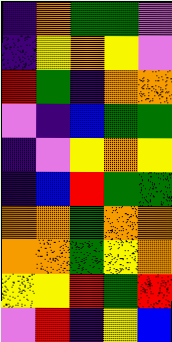[["indigo", "orange", "green", "green", "violet"], ["indigo", "yellow", "orange", "yellow", "violet"], ["red", "green", "indigo", "orange", "orange"], ["violet", "indigo", "blue", "green", "green"], ["indigo", "violet", "yellow", "orange", "yellow"], ["indigo", "blue", "red", "green", "green"], ["orange", "orange", "green", "orange", "orange"], ["orange", "orange", "green", "yellow", "orange"], ["yellow", "yellow", "red", "green", "red"], ["violet", "red", "indigo", "yellow", "blue"]]